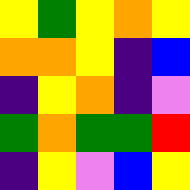[["yellow", "green", "yellow", "orange", "yellow"], ["orange", "orange", "yellow", "indigo", "blue"], ["indigo", "yellow", "orange", "indigo", "violet"], ["green", "orange", "green", "green", "red"], ["indigo", "yellow", "violet", "blue", "yellow"]]